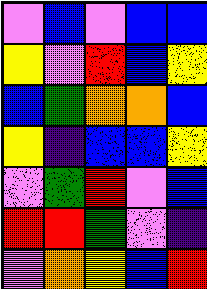[["violet", "blue", "violet", "blue", "blue"], ["yellow", "violet", "red", "blue", "yellow"], ["blue", "green", "orange", "orange", "blue"], ["yellow", "indigo", "blue", "blue", "yellow"], ["violet", "green", "red", "violet", "blue"], ["red", "red", "green", "violet", "indigo"], ["violet", "orange", "yellow", "blue", "red"]]